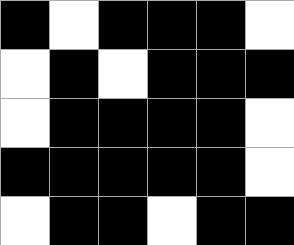[["black", "white", "black", "black", "black", "white"], ["white", "black", "white", "black", "black", "black"], ["white", "black", "black", "black", "black", "white"], ["black", "black", "black", "black", "black", "white"], ["white", "black", "black", "white", "black", "black"]]